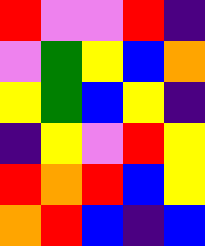[["red", "violet", "violet", "red", "indigo"], ["violet", "green", "yellow", "blue", "orange"], ["yellow", "green", "blue", "yellow", "indigo"], ["indigo", "yellow", "violet", "red", "yellow"], ["red", "orange", "red", "blue", "yellow"], ["orange", "red", "blue", "indigo", "blue"]]